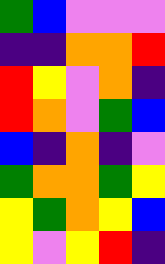[["green", "blue", "violet", "violet", "violet"], ["indigo", "indigo", "orange", "orange", "red"], ["red", "yellow", "violet", "orange", "indigo"], ["red", "orange", "violet", "green", "blue"], ["blue", "indigo", "orange", "indigo", "violet"], ["green", "orange", "orange", "green", "yellow"], ["yellow", "green", "orange", "yellow", "blue"], ["yellow", "violet", "yellow", "red", "indigo"]]